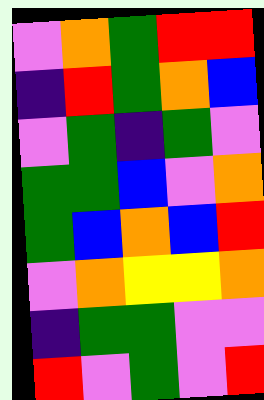[["violet", "orange", "green", "red", "red"], ["indigo", "red", "green", "orange", "blue"], ["violet", "green", "indigo", "green", "violet"], ["green", "green", "blue", "violet", "orange"], ["green", "blue", "orange", "blue", "red"], ["violet", "orange", "yellow", "yellow", "orange"], ["indigo", "green", "green", "violet", "violet"], ["red", "violet", "green", "violet", "red"]]